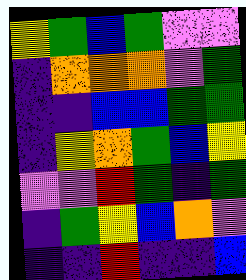[["yellow", "green", "blue", "green", "violet", "violet"], ["indigo", "orange", "orange", "orange", "violet", "green"], ["indigo", "indigo", "blue", "blue", "green", "green"], ["indigo", "yellow", "orange", "green", "blue", "yellow"], ["violet", "violet", "red", "green", "indigo", "green"], ["indigo", "green", "yellow", "blue", "orange", "violet"], ["indigo", "indigo", "red", "indigo", "indigo", "blue"]]